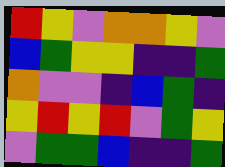[["red", "yellow", "violet", "orange", "orange", "yellow", "violet"], ["blue", "green", "yellow", "yellow", "indigo", "indigo", "green"], ["orange", "violet", "violet", "indigo", "blue", "green", "indigo"], ["yellow", "red", "yellow", "red", "violet", "green", "yellow"], ["violet", "green", "green", "blue", "indigo", "indigo", "green"]]